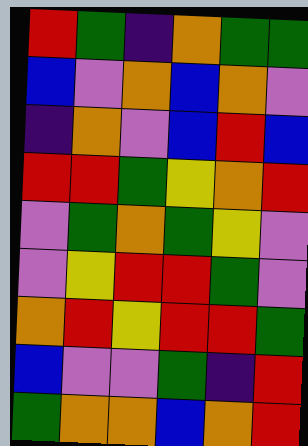[["red", "green", "indigo", "orange", "green", "green"], ["blue", "violet", "orange", "blue", "orange", "violet"], ["indigo", "orange", "violet", "blue", "red", "blue"], ["red", "red", "green", "yellow", "orange", "red"], ["violet", "green", "orange", "green", "yellow", "violet"], ["violet", "yellow", "red", "red", "green", "violet"], ["orange", "red", "yellow", "red", "red", "green"], ["blue", "violet", "violet", "green", "indigo", "red"], ["green", "orange", "orange", "blue", "orange", "red"]]